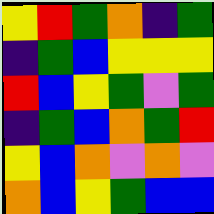[["yellow", "red", "green", "orange", "indigo", "green"], ["indigo", "green", "blue", "yellow", "yellow", "yellow"], ["red", "blue", "yellow", "green", "violet", "green"], ["indigo", "green", "blue", "orange", "green", "red"], ["yellow", "blue", "orange", "violet", "orange", "violet"], ["orange", "blue", "yellow", "green", "blue", "blue"]]